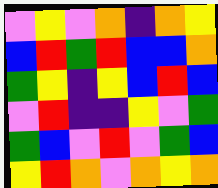[["violet", "yellow", "violet", "orange", "indigo", "orange", "yellow"], ["blue", "red", "green", "red", "blue", "blue", "orange"], ["green", "yellow", "indigo", "yellow", "blue", "red", "blue"], ["violet", "red", "indigo", "indigo", "yellow", "violet", "green"], ["green", "blue", "violet", "red", "violet", "green", "blue"], ["yellow", "red", "orange", "violet", "orange", "yellow", "orange"]]